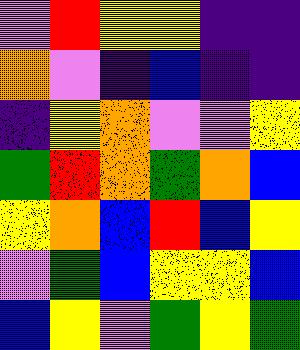[["violet", "red", "yellow", "yellow", "indigo", "indigo"], ["orange", "violet", "indigo", "blue", "indigo", "indigo"], ["indigo", "yellow", "orange", "violet", "violet", "yellow"], ["green", "red", "orange", "green", "orange", "blue"], ["yellow", "orange", "blue", "red", "blue", "yellow"], ["violet", "green", "blue", "yellow", "yellow", "blue"], ["blue", "yellow", "violet", "green", "yellow", "green"]]